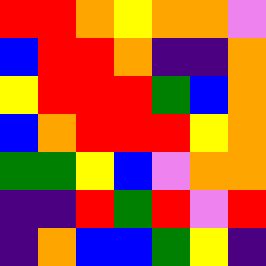[["red", "red", "orange", "yellow", "orange", "orange", "violet"], ["blue", "red", "red", "orange", "indigo", "indigo", "orange"], ["yellow", "red", "red", "red", "green", "blue", "orange"], ["blue", "orange", "red", "red", "red", "yellow", "orange"], ["green", "green", "yellow", "blue", "violet", "orange", "orange"], ["indigo", "indigo", "red", "green", "red", "violet", "red"], ["indigo", "orange", "blue", "blue", "green", "yellow", "indigo"]]